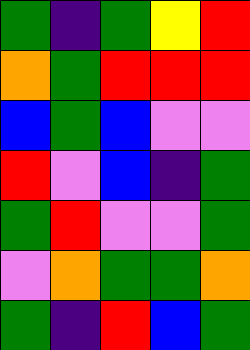[["green", "indigo", "green", "yellow", "red"], ["orange", "green", "red", "red", "red"], ["blue", "green", "blue", "violet", "violet"], ["red", "violet", "blue", "indigo", "green"], ["green", "red", "violet", "violet", "green"], ["violet", "orange", "green", "green", "orange"], ["green", "indigo", "red", "blue", "green"]]